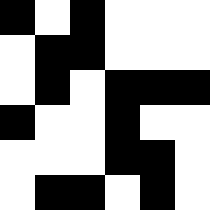[["black", "white", "black", "white", "white", "white"], ["white", "black", "black", "white", "white", "white"], ["white", "black", "white", "black", "black", "black"], ["black", "white", "white", "black", "white", "white"], ["white", "white", "white", "black", "black", "white"], ["white", "black", "black", "white", "black", "white"]]